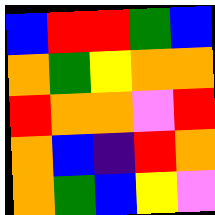[["blue", "red", "red", "green", "blue"], ["orange", "green", "yellow", "orange", "orange"], ["red", "orange", "orange", "violet", "red"], ["orange", "blue", "indigo", "red", "orange"], ["orange", "green", "blue", "yellow", "violet"]]